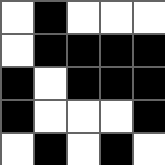[["white", "black", "white", "white", "white"], ["white", "black", "black", "black", "black"], ["black", "white", "black", "black", "black"], ["black", "white", "white", "white", "black"], ["white", "black", "white", "black", "white"]]